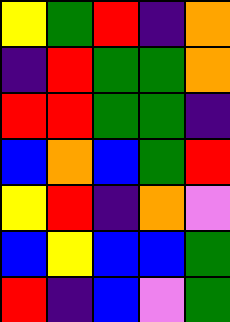[["yellow", "green", "red", "indigo", "orange"], ["indigo", "red", "green", "green", "orange"], ["red", "red", "green", "green", "indigo"], ["blue", "orange", "blue", "green", "red"], ["yellow", "red", "indigo", "orange", "violet"], ["blue", "yellow", "blue", "blue", "green"], ["red", "indigo", "blue", "violet", "green"]]